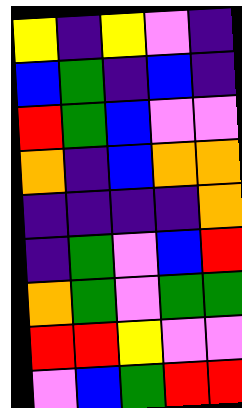[["yellow", "indigo", "yellow", "violet", "indigo"], ["blue", "green", "indigo", "blue", "indigo"], ["red", "green", "blue", "violet", "violet"], ["orange", "indigo", "blue", "orange", "orange"], ["indigo", "indigo", "indigo", "indigo", "orange"], ["indigo", "green", "violet", "blue", "red"], ["orange", "green", "violet", "green", "green"], ["red", "red", "yellow", "violet", "violet"], ["violet", "blue", "green", "red", "red"]]